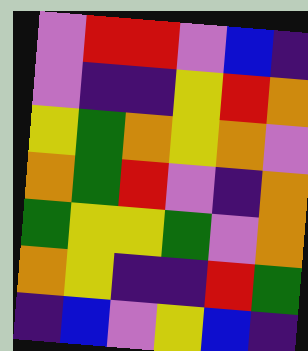[["violet", "red", "red", "violet", "blue", "indigo"], ["violet", "indigo", "indigo", "yellow", "red", "orange"], ["yellow", "green", "orange", "yellow", "orange", "violet"], ["orange", "green", "red", "violet", "indigo", "orange"], ["green", "yellow", "yellow", "green", "violet", "orange"], ["orange", "yellow", "indigo", "indigo", "red", "green"], ["indigo", "blue", "violet", "yellow", "blue", "indigo"]]